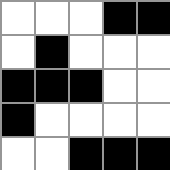[["white", "white", "white", "black", "black"], ["white", "black", "white", "white", "white"], ["black", "black", "black", "white", "white"], ["black", "white", "white", "white", "white"], ["white", "white", "black", "black", "black"]]